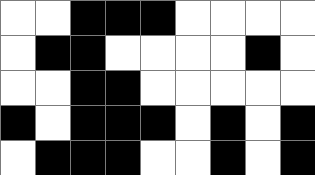[["white", "white", "black", "black", "black", "white", "white", "white", "white"], ["white", "black", "black", "white", "white", "white", "white", "black", "white"], ["white", "white", "black", "black", "white", "white", "white", "white", "white"], ["black", "white", "black", "black", "black", "white", "black", "white", "black"], ["white", "black", "black", "black", "white", "white", "black", "white", "black"]]